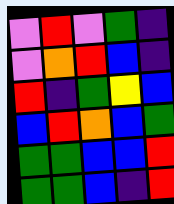[["violet", "red", "violet", "green", "indigo"], ["violet", "orange", "red", "blue", "indigo"], ["red", "indigo", "green", "yellow", "blue"], ["blue", "red", "orange", "blue", "green"], ["green", "green", "blue", "blue", "red"], ["green", "green", "blue", "indigo", "red"]]